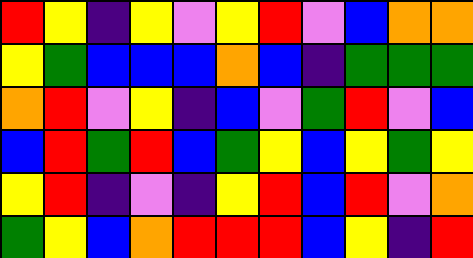[["red", "yellow", "indigo", "yellow", "violet", "yellow", "red", "violet", "blue", "orange", "orange"], ["yellow", "green", "blue", "blue", "blue", "orange", "blue", "indigo", "green", "green", "green"], ["orange", "red", "violet", "yellow", "indigo", "blue", "violet", "green", "red", "violet", "blue"], ["blue", "red", "green", "red", "blue", "green", "yellow", "blue", "yellow", "green", "yellow"], ["yellow", "red", "indigo", "violet", "indigo", "yellow", "red", "blue", "red", "violet", "orange"], ["green", "yellow", "blue", "orange", "red", "red", "red", "blue", "yellow", "indigo", "red"]]